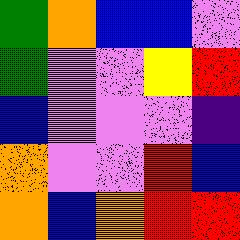[["green", "orange", "blue", "blue", "violet"], ["green", "violet", "violet", "yellow", "red"], ["blue", "violet", "violet", "violet", "indigo"], ["orange", "violet", "violet", "red", "blue"], ["orange", "blue", "orange", "red", "red"]]